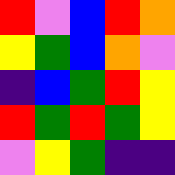[["red", "violet", "blue", "red", "orange"], ["yellow", "green", "blue", "orange", "violet"], ["indigo", "blue", "green", "red", "yellow"], ["red", "green", "red", "green", "yellow"], ["violet", "yellow", "green", "indigo", "indigo"]]